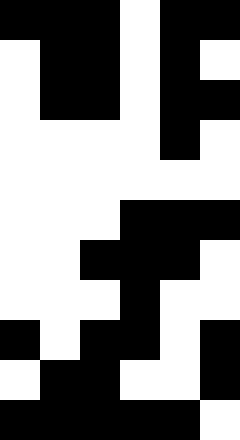[["black", "black", "black", "white", "black", "black"], ["white", "black", "black", "white", "black", "white"], ["white", "black", "black", "white", "black", "black"], ["white", "white", "white", "white", "black", "white"], ["white", "white", "white", "white", "white", "white"], ["white", "white", "white", "black", "black", "black"], ["white", "white", "black", "black", "black", "white"], ["white", "white", "white", "black", "white", "white"], ["black", "white", "black", "black", "white", "black"], ["white", "black", "black", "white", "white", "black"], ["black", "black", "black", "black", "black", "white"]]